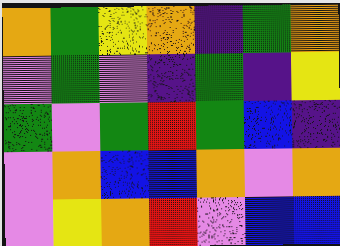[["orange", "green", "yellow", "orange", "indigo", "green", "orange"], ["violet", "green", "violet", "indigo", "green", "indigo", "yellow"], ["green", "violet", "green", "red", "green", "blue", "indigo"], ["violet", "orange", "blue", "blue", "orange", "violet", "orange"], ["violet", "yellow", "orange", "red", "violet", "blue", "blue"]]